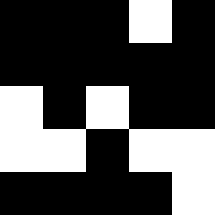[["black", "black", "black", "white", "black"], ["black", "black", "black", "black", "black"], ["white", "black", "white", "black", "black"], ["white", "white", "black", "white", "white"], ["black", "black", "black", "black", "white"]]